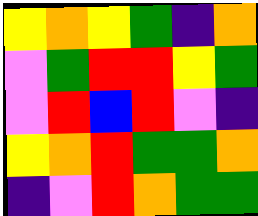[["yellow", "orange", "yellow", "green", "indigo", "orange"], ["violet", "green", "red", "red", "yellow", "green"], ["violet", "red", "blue", "red", "violet", "indigo"], ["yellow", "orange", "red", "green", "green", "orange"], ["indigo", "violet", "red", "orange", "green", "green"]]